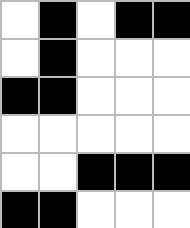[["white", "black", "white", "black", "black"], ["white", "black", "white", "white", "white"], ["black", "black", "white", "white", "white"], ["white", "white", "white", "white", "white"], ["white", "white", "black", "black", "black"], ["black", "black", "white", "white", "white"]]